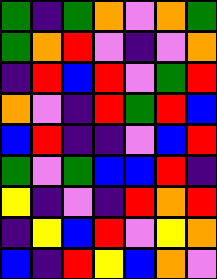[["green", "indigo", "green", "orange", "violet", "orange", "green"], ["green", "orange", "red", "violet", "indigo", "violet", "orange"], ["indigo", "red", "blue", "red", "violet", "green", "red"], ["orange", "violet", "indigo", "red", "green", "red", "blue"], ["blue", "red", "indigo", "indigo", "violet", "blue", "red"], ["green", "violet", "green", "blue", "blue", "red", "indigo"], ["yellow", "indigo", "violet", "indigo", "red", "orange", "red"], ["indigo", "yellow", "blue", "red", "violet", "yellow", "orange"], ["blue", "indigo", "red", "yellow", "blue", "orange", "violet"]]